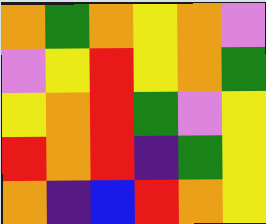[["orange", "green", "orange", "yellow", "orange", "violet"], ["violet", "yellow", "red", "yellow", "orange", "green"], ["yellow", "orange", "red", "green", "violet", "yellow"], ["red", "orange", "red", "indigo", "green", "yellow"], ["orange", "indigo", "blue", "red", "orange", "yellow"]]